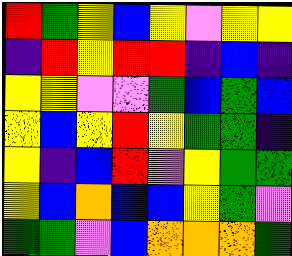[["red", "green", "yellow", "blue", "yellow", "violet", "yellow", "yellow"], ["indigo", "red", "yellow", "red", "red", "indigo", "blue", "indigo"], ["yellow", "yellow", "violet", "violet", "green", "blue", "green", "blue"], ["yellow", "blue", "yellow", "red", "yellow", "green", "green", "indigo"], ["yellow", "indigo", "blue", "red", "violet", "yellow", "green", "green"], ["yellow", "blue", "orange", "blue", "blue", "yellow", "green", "violet"], ["green", "green", "violet", "blue", "orange", "orange", "orange", "green"]]